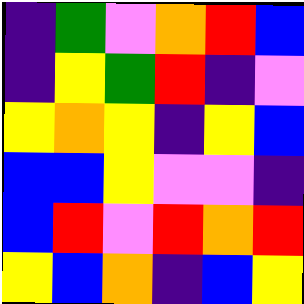[["indigo", "green", "violet", "orange", "red", "blue"], ["indigo", "yellow", "green", "red", "indigo", "violet"], ["yellow", "orange", "yellow", "indigo", "yellow", "blue"], ["blue", "blue", "yellow", "violet", "violet", "indigo"], ["blue", "red", "violet", "red", "orange", "red"], ["yellow", "blue", "orange", "indigo", "blue", "yellow"]]